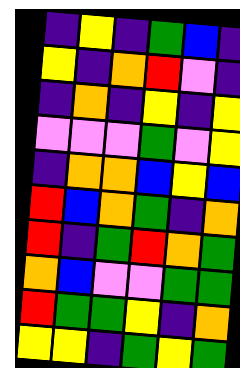[["indigo", "yellow", "indigo", "green", "blue", "indigo"], ["yellow", "indigo", "orange", "red", "violet", "indigo"], ["indigo", "orange", "indigo", "yellow", "indigo", "yellow"], ["violet", "violet", "violet", "green", "violet", "yellow"], ["indigo", "orange", "orange", "blue", "yellow", "blue"], ["red", "blue", "orange", "green", "indigo", "orange"], ["red", "indigo", "green", "red", "orange", "green"], ["orange", "blue", "violet", "violet", "green", "green"], ["red", "green", "green", "yellow", "indigo", "orange"], ["yellow", "yellow", "indigo", "green", "yellow", "green"]]